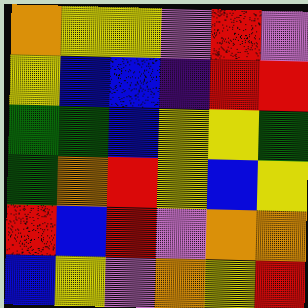[["orange", "yellow", "yellow", "violet", "red", "violet"], ["yellow", "blue", "blue", "indigo", "red", "red"], ["green", "green", "blue", "yellow", "yellow", "green"], ["green", "orange", "red", "yellow", "blue", "yellow"], ["red", "blue", "red", "violet", "orange", "orange"], ["blue", "yellow", "violet", "orange", "yellow", "red"]]